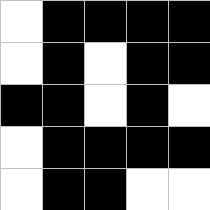[["white", "black", "black", "black", "black"], ["white", "black", "white", "black", "black"], ["black", "black", "white", "black", "white"], ["white", "black", "black", "black", "black"], ["white", "black", "black", "white", "white"]]